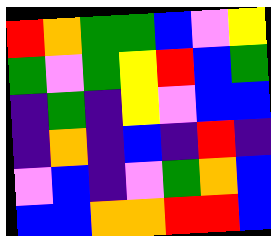[["red", "orange", "green", "green", "blue", "violet", "yellow"], ["green", "violet", "green", "yellow", "red", "blue", "green"], ["indigo", "green", "indigo", "yellow", "violet", "blue", "blue"], ["indigo", "orange", "indigo", "blue", "indigo", "red", "indigo"], ["violet", "blue", "indigo", "violet", "green", "orange", "blue"], ["blue", "blue", "orange", "orange", "red", "red", "blue"]]